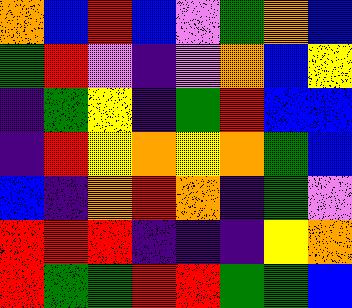[["orange", "blue", "red", "blue", "violet", "green", "orange", "blue"], ["green", "red", "violet", "indigo", "violet", "orange", "blue", "yellow"], ["indigo", "green", "yellow", "indigo", "green", "red", "blue", "blue"], ["indigo", "red", "yellow", "orange", "yellow", "orange", "green", "blue"], ["blue", "indigo", "orange", "red", "orange", "indigo", "green", "violet"], ["red", "red", "red", "indigo", "indigo", "indigo", "yellow", "orange"], ["red", "green", "green", "red", "red", "green", "green", "blue"]]